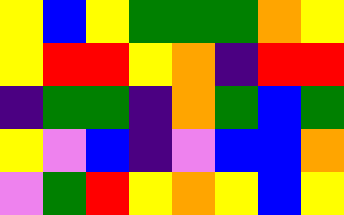[["yellow", "blue", "yellow", "green", "green", "green", "orange", "yellow"], ["yellow", "red", "red", "yellow", "orange", "indigo", "red", "red"], ["indigo", "green", "green", "indigo", "orange", "green", "blue", "green"], ["yellow", "violet", "blue", "indigo", "violet", "blue", "blue", "orange"], ["violet", "green", "red", "yellow", "orange", "yellow", "blue", "yellow"]]